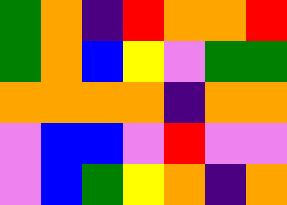[["green", "orange", "indigo", "red", "orange", "orange", "red"], ["green", "orange", "blue", "yellow", "violet", "green", "green"], ["orange", "orange", "orange", "orange", "indigo", "orange", "orange"], ["violet", "blue", "blue", "violet", "red", "violet", "violet"], ["violet", "blue", "green", "yellow", "orange", "indigo", "orange"]]